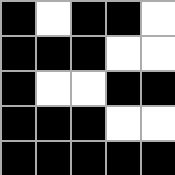[["black", "white", "black", "black", "white"], ["black", "black", "black", "white", "white"], ["black", "white", "white", "black", "black"], ["black", "black", "black", "white", "white"], ["black", "black", "black", "black", "black"]]